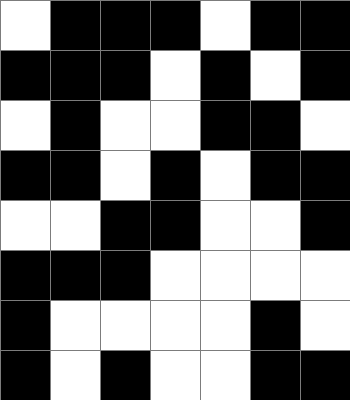[["white", "black", "black", "black", "white", "black", "black"], ["black", "black", "black", "white", "black", "white", "black"], ["white", "black", "white", "white", "black", "black", "white"], ["black", "black", "white", "black", "white", "black", "black"], ["white", "white", "black", "black", "white", "white", "black"], ["black", "black", "black", "white", "white", "white", "white"], ["black", "white", "white", "white", "white", "black", "white"], ["black", "white", "black", "white", "white", "black", "black"]]